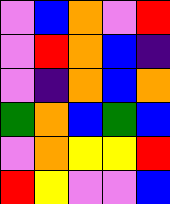[["violet", "blue", "orange", "violet", "red"], ["violet", "red", "orange", "blue", "indigo"], ["violet", "indigo", "orange", "blue", "orange"], ["green", "orange", "blue", "green", "blue"], ["violet", "orange", "yellow", "yellow", "red"], ["red", "yellow", "violet", "violet", "blue"]]